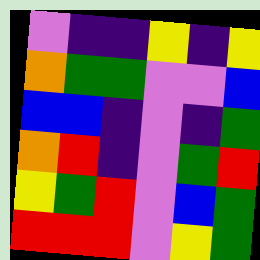[["violet", "indigo", "indigo", "yellow", "indigo", "yellow"], ["orange", "green", "green", "violet", "violet", "blue"], ["blue", "blue", "indigo", "violet", "indigo", "green"], ["orange", "red", "indigo", "violet", "green", "red"], ["yellow", "green", "red", "violet", "blue", "green"], ["red", "red", "red", "violet", "yellow", "green"]]